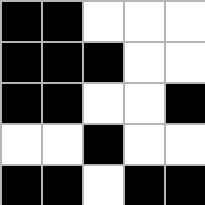[["black", "black", "white", "white", "white"], ["black", "black", "black", "white", "white"], ["black", "black", "white", "white", "black"], ["white", "white", "black", "white", "white"], ["black", "black", "white", "black", "black"]]